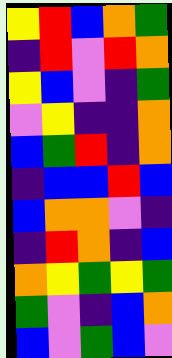[["yellow", "red", "blue", "orange", "green"], ["indigo", "red", "violet", "red", "orange"], ["yellow", "blue", "violet", "indigo", "green"], ["violet", "yellow", "indigo", "indigo", "orange"], ["blue", "green", "red", "indigo", "orange"], ["indigo", "blue", "blue", "red", "blue"], ["blue", "orange", "orange", "violet", "indigo"], ["indigo", "red", "orange", "indigo", "blue"], ["orange", "yellow", "green", "yellow", "green"], ["green", "violet", "indigo", "blue", "orange"], ["blue", "violet", "green", "blue", "violet"]]